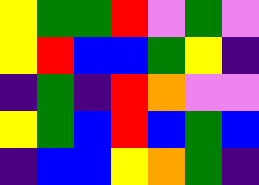[["yellow", "green", "green", "red", "violet", "green", "violet"], ["yellow", "red", "blue", "blue", "green", "yellow", "indigo"], ["indigo", "green", "indigo", "red", "orange", "violet", "violet"], ["yellow", "green", "blue", "red", "blue", "green", "blue"], ["indigo", "blue", "blue", "yellow", "orange", "green", "indigo"]]